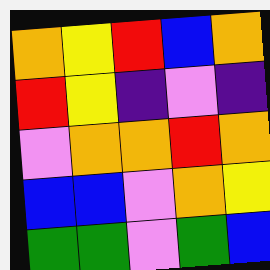[["orange", "yellow", "red", "blue", "orange"], ["red", "yellow", "indigo", "violet", "indigo"], ["violet", "orange", "orange", "red", "orange"], ["blue", "blue", "violet", "orange", "yellow"], ["green", "green", "violet", "green", "blue"]]